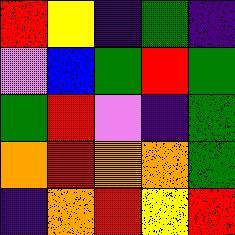[["red", "yellow", "indigo", "green", "indigo"], ["violet", "blue", "green", "red", "green"], ["green", "red", "violet", "indigo", "green"], ["orange", "red", "orange", "orange", "green"], ["indigo", "orange", "red", "yellow", "red"]]